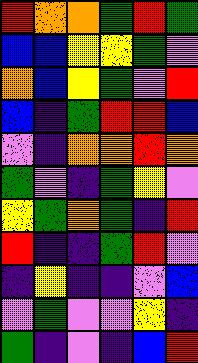[["red", "orange", "orange", "green", "red", "green"], ["blue", "blue", "yellow", "yellow", "green", "violet"], ["orange", "blue", "yellow", "green", "violet", "red"], ["blue", "indigo", "green", "red", "red", "blue"], ["violet", "indigo", "orange", "orange", "red", "orange"], ["green", "violet", "indigo", "green", "yellow", "violet"], ["yellow", "green", "orange", "green", "indigo", "red"], ["red", "indigo", "indigo", "green", "red", "violet"], ["indigo", "yellow", "indigo", "indigo", "violet", "blue"], ["violet", "green", "violet", "violet", "yellow", "indigo"], ["green", "indigo", "violet", "indigo", "blue", "red"]]